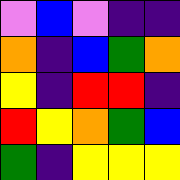[["violet", "blue", "violet", "indigo", "indigo"], ["orange", "indigo", "blue", "green", "orange"], ["yellow", "indigo", "red", "red", "indigo"], ["red", "yellow", "orange", "green", "blue"], ["green", "indigo", "yellow", "yellow", "yellow"]]